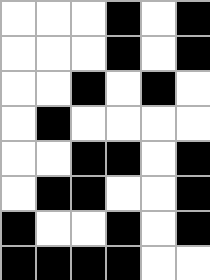[["white", "white", "white", "black", "white", "black"], ["white", "white", "white", "black", "white", "black"], ["white", "white", "black", "white", "black", "white"], ["white", "black", "white", "white", "white", "white"], ["white", "white", "black", "black", "white", "black"], ["white", "black", "black", "white", "white", "black"], ["black", "white", "white", "black", "white", "black"], ["black", "black", "black", "black", "white", "white"]]